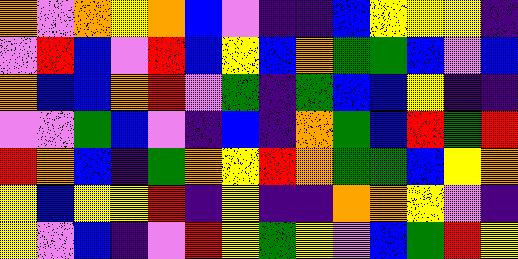[["orange", "violet", "orange", "yellow", "orange", "blue", "violet", "indigo", "indigo", "blue", "yellow", "yellow", "yellow", "indigo"], ["violet", "red", "blue", "violet", "red", "blue", "yellow", "blue", "orange", "green", "green", "blue", "violet", "blue"], ["orange", "blue", "blue", "orange", "red", "violet", "green", "indigo", "green", "blue", "blue", "yellow", "indigo", "indigo"], ["violet", "violet", "green", "blue", "violet", "indigo", "blue", "indigo", "orange", "green", "blue", "red", "green", "red"], ["red", "orange", "blue", "indigo", "green", "orange", "yellow", "red", "orange", "green", "green", "blue", "yellow", "orange"], ["yellow", "blue", "yellow", "yellow", "red", "indigo", "yellow", "indigo", "indigo", "orange", "orange", "yellow", "violet", "indigo"], ["yellow", "violet", "blue", "indigo", "violet", "red", "yellow", "green", "yellow", "violet", "blue", "green", "red", "yellow"]]